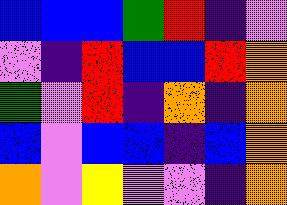[["blue", "blue", "blue", "green", "red", "indigo", "violet"], ["violet", "indigo", "red", "blue", "blue", "red", "orange"], ["green", "violet", "red", "indigo", "orange", "indigo", "orange"], ["blue", "violet", "blue", "blue", "indigo", "blue", "orange"], ["orange", "violet", "yellow", "violet", "violet", "indigo", "orange"]]